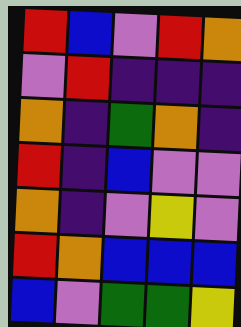[["red", "blue", "violet", "red", "orange"], ["violet", "red", "indigo", "indigo", "indigo"], ["orange", "indigo", "green", "orange", "indigo"], ["red", "indigo", "blue", "violet", "violet"], ["orange", "indigo", "violet", "yellow", "violet"], ["red", "orange", "blue", "blue", "blue"], ["blue", "violet", "green", "green", "yellow"]]